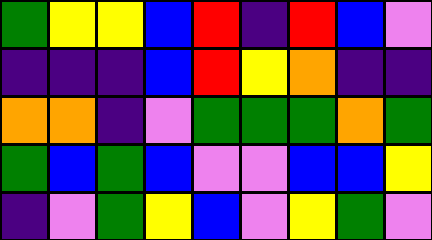[["green", "yellow", "yellow", "blue", "red", "indigo", "red", "blue", "violet"], ["indigo", "indigo", "indigo", "blue", "red", "yellow", "orange", "indigo", "indigo"], ["orange", "orange", "indigo", "violet", "green", "green", "green", "orange", "green"], ["green", "blue", "green", "blue", "violet", "violet", "blue", "blue", "yellow"], ["indigo", "violet", "green", "yellow", "blue", "violet", "yellow", "green", "violet"]]